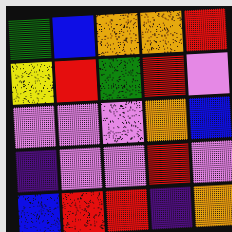[["green", "blue", "orange", "orange", "red"], ["yellow", "red", "green", "red", "violet"], ["violet", "violet", "violet", "orange", "blue"], ["indigo", "violet", "violet", "red", "violet"], ["blue", "red", "red", "indigo", "orange"]]